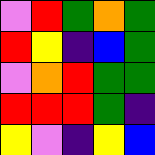[["violet", "red", "green", "orange", "green"], ["red", "yellow", "indigo", "blue", "green"], ["violet", "orange", "red", "green", "green"], ["red", "red", "red", "green", "indigo"], ["yellow", "violet", "indigo", "yellow", "blue"]]